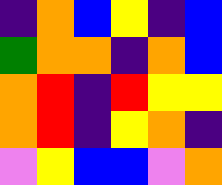[["indigo", "orange", "blue", "yellow", "indigo", "blue"], ["green", "orange", "orange", "indigo", "orange", "blue"], ["orange", "red", "indigo", "red", "yellow", "yellow"], ["orange", "red", "indigo", "yellow", "orange", "indigo"], ["violet", "yellow", "blue", "blue", "violet", "orange"]]